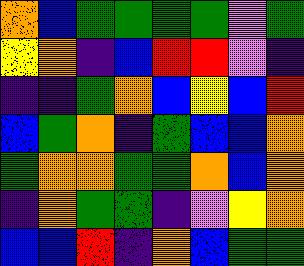[["orange", "blue", "green", "green", "green", "green", "violet", "green"], ["yellow", "orange", "indigo", "blue", "red", "red", "violet", "indigo"], ["indigo", "indigo", "green", "orange", "blue", "yellow", "blue", "red"], ["blue", "green", "orange", "indigo", "green", "blue", "blue", "orange"], ["green", "orange", "orange", "green", "green", "orange", "blue", "orange"], ["indigo", "orange", "green", "green", "indigo", "violet", "yellow", "orange"], ["blue", "blue", "red", "indigo", "orange", "blue", "green", "green"]]